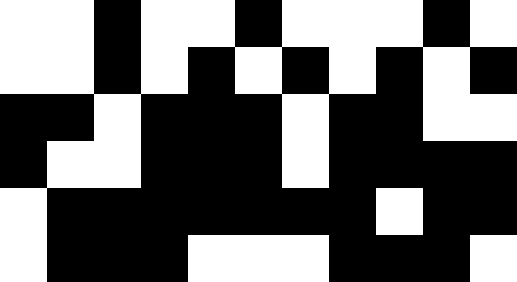[["white", "white", "black", "white", "white", "black", "white", "white", "white", "black", "white"], ["white", "white", "black", "white", "black", "white", "black", "white", "black", "white", "black"], ["black", "black", "white", "black", "black", "black", "white", "black", "black", "white", "white"], ["black", "white", "white", "black", "black", "black", "white", "black", "black", "black", "black"], ["white", "black", "black", "black", "black", "black", "black", "black", "white", "black", "black"], ["white", "black", "black", "black", "white", "white", "white", "black", "black", "black", "white"]]